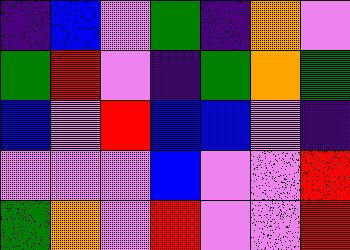[["indigo", "blue", "violet", "green", "indigo", "orange", "violet"], ["green", "red", "violet", "indigo", "green", "orange", "green"], ["blue", "violet", "red", "blue", "blue", "violet", "indigo"], ["violet", "violet", "violet", "blue", "violet", "violet", "red"], ["green", "orange", "violet", "red", "violet", "violet", "red"]]